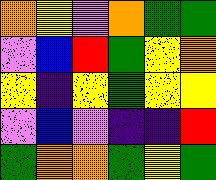[["orange", "yellow", "violet", "orange", "green", "green"], ["violet", "blue", "red", "green", "yellow", "orange"], ["yellow", "indigo", "yellow", "green", "yellow", "yellow"], ["violet", "blue", "violet", "indigo", "indigo", "red"], ["green", "orange", "orange", "green", "yellow", "green"]]